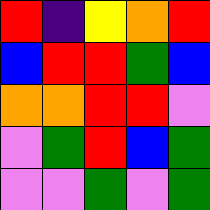[["red", "indigo", "yellow", "orange", "red"], ["blue", "red", "red", "green", "blue"], ["orange", "orange", "red", "red", "violet"], ["violet", "green", "red", "blue", "green"], ["violet", "violet", "green", "violet", "green"]]